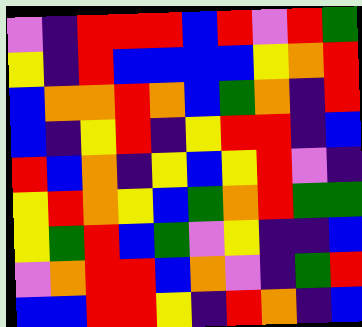[["violet", "indigo", "red", "red", "red", "blue", "red", "violet", "red", "green"], ["yellow", "indigo", "red", "blue", "blue", "blue", "blue", "yellow", "orange", "red"], ["blue", "orange", "orange", "red", "orange", "blue", "green", "orange", "indigo", "red"], ["blue", "indigo", "yellow", "red", "indigo", "yellow", "red", "red", "indigo", "blue"], ["red", "blue", "orange", "indigo", "yellow", "blue", "yellow", "red", "violet", "indigo"], ["yellow", "red", "orange", "yellow", "blue", "green", "orange", "red", "green", "green"], ["yellow", "green", "red", "blue", "green", "violet", "yellow", "indigo", "indigo", "blue"], ["violet", "orange", "red", "red", "blue", "orange", "violet", "indigo", "green", "red"], ["blue", "blue", "red", "red", "yellow", "indigo", "red", "orange", "indigo", "blue"]]